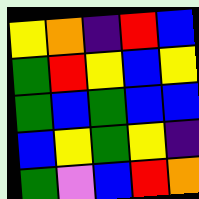[["yellow", "orange", "indigo", "red", "blue"], ["green", "red", "yellow", "blue", "yellow"], ["green", "blue", "green", "blue", "blue"], ["blue", "yellow", "green", "yellow", "indigo"], ["green", "violet", "blue", "red", "orange"]]